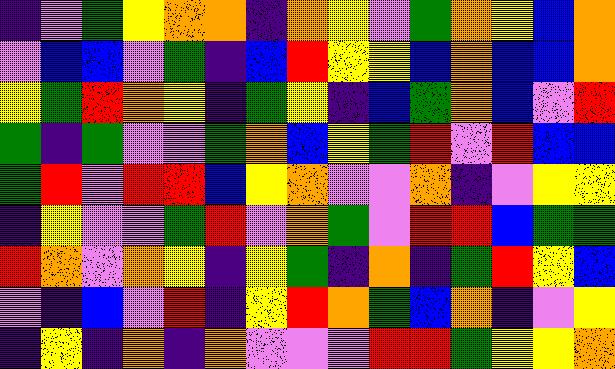[["indigo", "violet", "green", "yellow", "orange", "orange", "indigo", "orange", "yellow", "violet", "green", "orange", "yellow", "blue", "orange"], ["violet", "blue", "blue", "violet", "green", "indigo", "blue", "red", "yellow", "yellow", "blue", "orange", "blue", "blue", "orange"], ["yellow", "green", "red", "orange", "yellow", "indigo", "green", "yellow", "indigo", "blue", "green", "orange", "blue", "violet", "red"], ["green", "indigo", "green", "violet", "violet", "green", "orange", "blue", "yellow", "green", "red", "violet", "red", "blue", "blue"], ["green", "red", "violet", "red", "red", "blue", "yellow", "orange", "violet", "violet", "orange", "indigo", "violet", "yellow", "yellow"], ["indigo", "yellow", "violet", "violet", "green", "red", "violet", "orange", "green", "violet", "red", "red", "blue", "green", "green"], ["red", "orange", "violet", "orange", "yellow", "indigo", "yellow", "green", "indigo", "orange", "indigo", "green", "red", "yellow", "blue"], ["violet", "indigo", "blue", "violet", "red", "indigo", "yellow", "red", "orange", "green", "blue", "orange", "indigo", "violet", "yellow"], ["indigo", "yellow", "indigo", "orange", "indigo", "orange", "violet", "violet", "violet", "red", "red", "green", "yellow", "yellow", "orange"]]